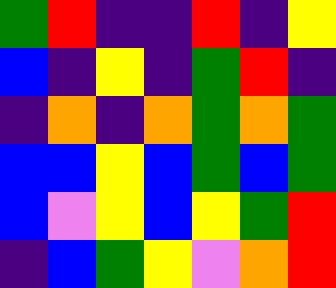[["green", "red", "indigo", "indigo", "red", "indigo", "yellow"], ["blue", "indigo", "yellow", "indigo", "green", "red", "indigo"], ["indigo", "orange", "indigo", "orange", "green", "orange", "green"], ["blue", "blue", "yellow", "blue", "green", "blue", "green"], ["blue", "violet", "yellow", "blue", "yellow", "green", "red"], ["indigo", "blue", "green", "yellow", "violet", "orange", "red"]]